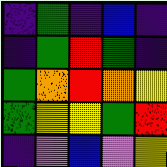[["indigo", "green", "indigo", "blue", "indigo"], ["indigo", "green", "red", "green", "indigo"], ["green", "orange", "red", "orange", "yellow"], ["green", "yellow", "yellow", "green", "red"], ["indigo", "violet", "blue", "violet", "yellow"]]